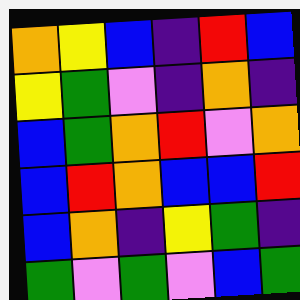[["orange", "yellow", "blue", "indigo", "red", "blue"], ["yellow", "green", "violet", "indigo", "orange", "indigo"], ["blue", "green", "orange", "red", "violet", "orange"], ["blue", "red", "orange", "blue", "blue", "red"], ["blue", "orange", "indigo", "yellow", "green", "indigo"], ["green", "violet", "green", "violet", "blue", "green"]]